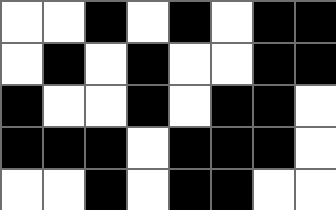[["white", "white", "black", "white", "black", "white", "black", "black"], ["white", "black", "white", "black", "white", "white", "black", "black"], ["black", "white", "white", "black", "white", "black", "black", "white"], ["black", "black", "black", "white", "black", "black", "black", "white"], ["white", "white", "black", "white", "black", "black", "white", "white"]]